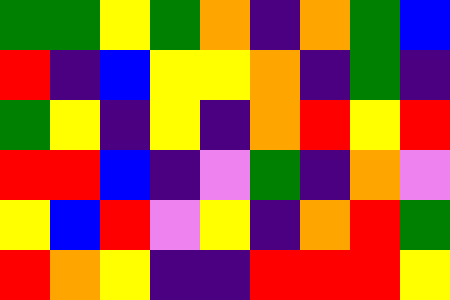[["green", "green", "yellow", "green", "orange", "indigo", "orange", "green", "blue"], ["red", "indigo", "blue", "yellow", "yellow", "orange", "indigo", "green", "indigo"], ["green", "yellow", "indigo", "yellow", "indigo", "orange", "red", "yellow", "red"], ["red", "red", "blue", "indigo", "violet", "green", "indigo", "orange", "violet"], ["yellow", "blue", "red", "violet", "yellow", "indigo", "orange", "red", "green"], ["red", "orange", "yellow", "indigo", "indigo", "red", "red", "red", "yellow"]]